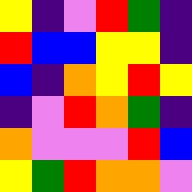[["yellow", "indigo", "violet", "red", "green", "indigo"], ["red", "blue", "blue", "yellow", "yellow", "indigo"], ["blue", "indigo", "orange", "yellow", "red", "yellow"], ["indigo", "violet", "red", "orange", "green", "indigo"], ["orange", "violet", "violet", "violet", "red", "blue"], ["yellow", "green", "red", "orange", "orange", "violet"]]